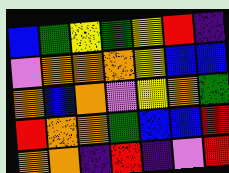[["blue", "green", "yellow", "green", "yellow", "red", "indigo"], ["violet", "orange", "orange", "orange", "yellow", "blue", "blue"], ["orange", "blue", "orange", "violet", "yellow", "orange", "green"], ["red", "orange", "orange", "green", "blue", "blue", "red"], ["orange", "orange", "indigo", "red", "indigo", "violet", "red"]]